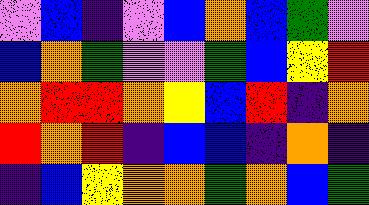[["violet", "blue", "indigo", "violet", "blue", "orange", "blue", "green", "violet"], ["blue", "orange", "green", "violet", "violet", "green", "blue", "yellow", "red"], ["orange", "red", "red", "orange", "yellow", "blue", "red", "indigo", "orange"], ["red", "orange", "red", "indigo", "blue", "blue", "indigo", "orange", "indigo"], ["indigo", "blue", "yellow", "orange", "orange", "green", "orange", "blue", "green"]]